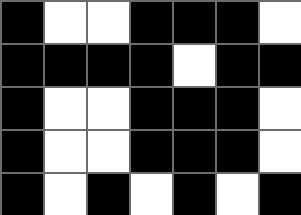[["black", "white", "white", "black", "black", "black", "white"], ["black", "black", "black", "black", "white", "black", "black"], ["black", "white", "white", "black", "black", "black", "white"], ["black", "white", "white", "black", "black", "black", "white"], ["black", "white", "black", "white", "black", "white", "black"]]